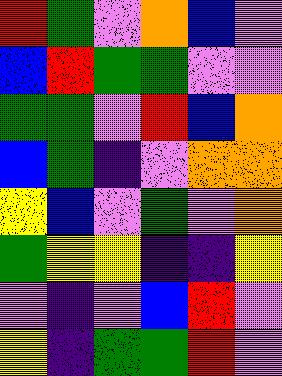[["red", "green", "violet", "orange", "blue", "violet"], ["blue", "red", "green", "green", "violet", "violet"], ["green", "green", "violet", "red", "blue", "orange"], ["blue", "green", "indigo", "violet", "orange", "orange"], ["yellow", "blue", "violet", "green", "violet", "orange"], ["green", "yellow", "yellow", "indigo", "indigo", "yellow"], ["violet", "indigo", "violet", "blue", "red", "violet"], ["yellow", "indigo", "green", "green", "red", "violet"]]